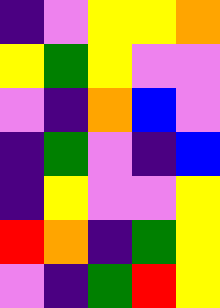[["indigo", "violet", "yellow", "yellow", "orange"], ["yellow", "green", "yellow", "violet", "violet"], ["violet", "indigo", "orange", "blue", "violet"], ["indigo", "green", "violet", "indigo", "blue"], ["indigo", "yellow", "violet", "violet", "yellow"], ["red", "orange", "indigo", "green", "yellow"], ["violet", "indigo", "green", "red", "yellow"]]